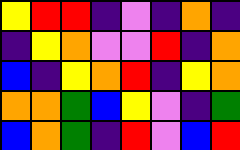[["yellow", "red", "red", "indigo", "violet", "indigo", "orange", "indigo"], ["indigo", "yellow", "orange", "violet", "violet", "red", "indigo", "orange"], ["blue", "indigo", "yellow", "orange", "red", "indigo", "yellow", "orange"], ["orange", "orange", "green", "blue", "yellow", "violet", "indigo", "green"], ["blue", "orange", "green", "indigo", "red", "violet", "blue", "red"]]